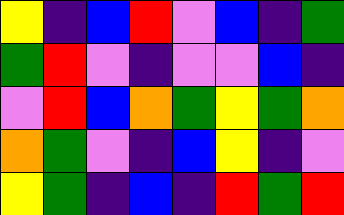[["yellow", "indigo", "blue", "red", "violet", "blue", "indigo", "green"], ["green", "red", "violet", "indigo", "violet", "violet", "blue", "indigo"], ["violet", "red", "blue", "orange", "green", "yellow", "green", "orange"], ["orange", "green", "violet", "indigo", "blue", "yellow", "indigo", "violet"], ["yellow", "green", "indigo", "blue", "indigo", "red", "green", "red"]]